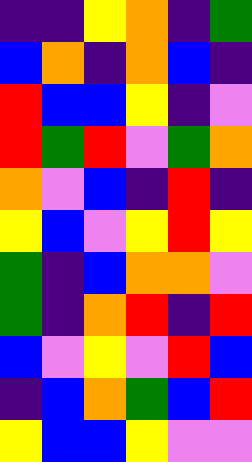[["indigo", "indigo", "yellow", "orange", "indigo", "green"], ["blue", "orange", "indigo", "orange", "blue", "indigo"], ["red", "blue", "blue", "yellow", "indigo", "violet"], ["red", "green", "red", "violet", "green", "orange"], ["orange", "violet", "blue", "indigo", "red", "indigo"], ["yellow", "blue", "violet", "yellow", "red", "yellow"], ["green", "indigo", "blue", "orange", "orange", "violet"], ["green", "indigo", "orange", "red", "indigo", "red"], ["blue", "violet", "yellow", "violet", "red", "blue"], ["indigo", "blue", "orange", "green", "blue", "red"], ["yellow", "blue", "blue", "yellow", "violet", "violet"]]